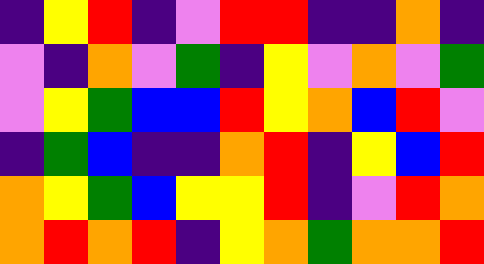[["indigo", "yellow", "red", "indigo", "violet", "red", "red", "indigo", "indigo", "orange", "indigo"], ["violet", "indigo", "orange", "violet", "green", "indigo", "yellow", "violet", "orange", "violet", "green"], ["violet", "yellow", "green", "blue", "blue", "red", "yellow", "orange", "blue", "red", "violet"], ["indigo", "green", "blue", "indigo", "indigo", "orange", "red", "indigo", "yellow", "blue", "red"], ["orange", "yellow", "green", "blue", "yellow", "yellow", "red", "indigo", "violet", "red", "orange"], ["orange", "red", "orange", "red", "indigo", "yellow", "orange", "green", "orange", "orange", "red"]]